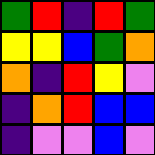[["green", "red", "indigo", "red", "green"], ["yellow", "yellow", "blue", "green", "orange"], ["orange", "indigo", "red", "yellow", "violet"], ["indigo", "orange", "red", "blue", "blue"], ["indigo", "violet", "violet", "blue", "violet"]]